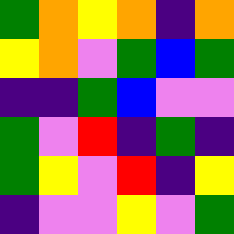[["green", "orange", "yellow", "orange", "indigo", "orange"], ["yellow", "orange", "violet", "green", "blue", "green"], ["indigo", "indigo", "green", "blue", "violet", "violet"], ["green", "violet", "red", "indigo", "green", "indigo"], ["green", "yellow", "violet", "red", "indigo", "yellow"], ["indigo", "violet", "violet", "yellow", "violet", "green"]]